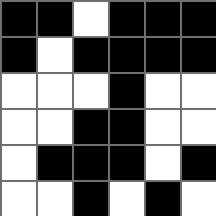[["black", "black", "white", "black", "black", "black"], ["black", "white", "black", "black", "black", "black"], ["white", "white", "white", "black", "white", "white"], ["white", "white", "black", "black", "white", "white"], ["white", "black", "black", "black", "white", "black"], ["white", "white", "black", "white", "black", "white"]]